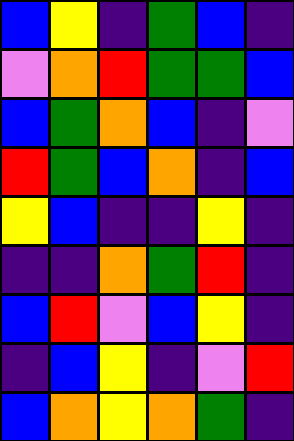[["blue", "yellow", "indigo", "green", "blue", "indigo"], ["violet", "orange", "red", "green", "green", "blue"], ["blue", "green", "orange", "blue", "indigo", "violet"], ["red", "green", "blue", "orange", "indigo", "blue"], ["yellow", "blue", "indigo", "indigo", "yellow", "indigo"], ["indigo", "indigo", "orange", "green", "red", "indigo"], ["blue", "red", "violet", "blue", "yellow", "indigo"], ["indigo", "blue", "yellow", "indigo", "violet", "red"], ["blue", "orange", "yellow", "orange", "green", "indigo"]]